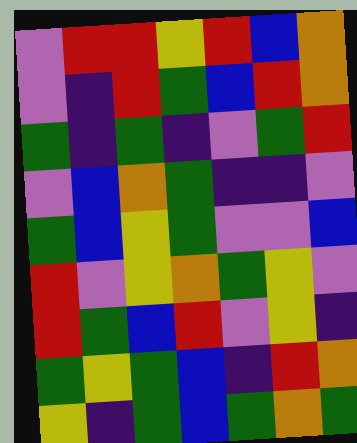[["violet", "red", "red", "yellow", "red", "blue", "orange"], ["violet", "indigo", "red", "green", "blue", "red", "orange"], ["green", "indigo", "green", "indigo", "violet", "green", "red"], ["violet", "blue", "orange", "green", "indigo", "indigo", "violet"], ["green", "blue", "yellow", "green", "violet", "violet", "blue"], ["red", "violet", "yellow", "orange", "green", "yellow", "violet"], ["red", "green", "blue", "red", "violet", "yellow", "indigo"], ["green", "yellow", "green", "blue", "indigo", "red", "orange"], ["yellow", "indigo", "green", "blue", "green", "orange", "green"]]